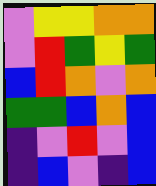[["violet", "yellow", "yellow", "orange", "orange"], ["violet", "red", "green", "yellow", "green"], ["blue", "red", "orange", "violet", "orange"], ["green", "green", "blue", "orange", "blue"], ["indigo", "violet", "red", "violet", "blue"], ["indigo", "blue", "violet", "indigo", "blue"]]